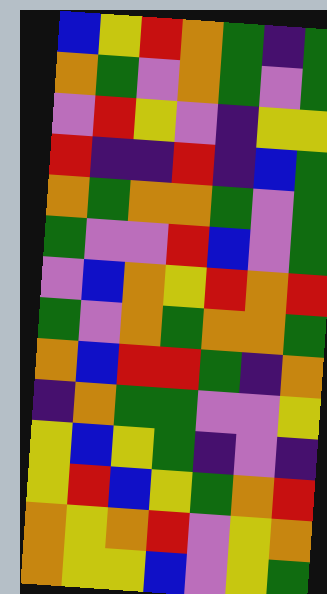[["blue", "yellow", "red", "orange", "green", "indigo", "green"], ["orange", "green", "violet", "orange", "green", "violet", "green"], ["violet", "red", "yellow", "violet", "indigo", "yellow", "yellow"], ["red", "indigo", "indigo", "red", "indigo", "blue", "green"], ["orange", "green", "orange", "orange", "green", "violet", "green"], ["green", "violet", "violet", "red", "blue", "violet", "green"], ["violet", "blue", "orange", "yellow", "red", "orange", "red"], ["green", "violet", "orange", "green", "orange", "orange", "green"], ["orange", "blue", "red", "red", "green", "indigo", "orange"], ["indigo", "orange", "green", "green", "violet", "violet", "yellow"], ["yellow", "blue", "yellow", "green", "indigo", "violet", "indigo"], ["yellow", "red", "blue", "yellow", "green", "orange", "red"], ["orange", "yellow", "orange", "red", "violet", "yellow", "orange"], ["orange", "yellow", "yellow", "blue", "violet", "yellow", "green"]]